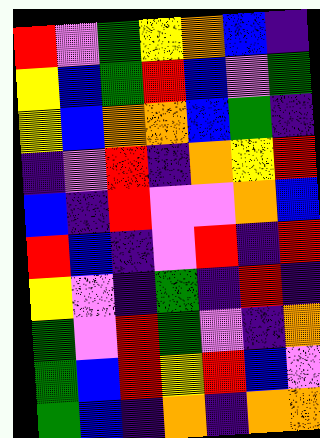[["red", "violet", "green", "yellow", "orange", "blue", "indigo"], ["yellow", "blue", "green", "red", "blue", "violet", "green"], ["yellow", "blue", "orange", "orange", "blue", "green", "indigo"], ["indigo", "violet", "red", "indigo", "orange", "yellow", "red"], ["blue", "indigo", "red", "violet", "violet", "orange", "blue"], ["red", "blue", "indigo", "violet", "red", "indigo", "red"], ["yellow", "violet", "indigo", "green", "indigo", "red", "indigo"], ["green", "violet", "red", "green", "violet", "indigo", "orange"], ["green", "blue", "red", "yellow", "red", "blue", "violet"], ["green", "blue", "indigo", "orange", "indigo", "orange", "orange"]]